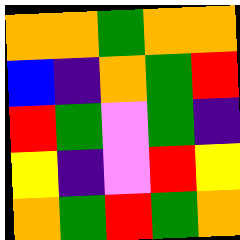[["orange", "orange", "green", "orange", "orange"], ["blue", "indigo", "orange", "green", "red"], ["red", "green", "violet", "green", "indigo"], ["yellow", "indigo", "violet", "red", "yellow"], ["orange", "green", "red", "green", "orange"]]